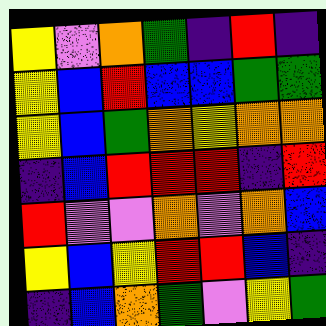[["yellow", "violet", "orange", "green", "indigo", "red", "indigo"], ["yellow", "blue", "red", "blue", "blue", "green", "green"], ["yellow", "blue", "green", "orange", "yellow", "orange", "orange"], ["indigo", "blue", "red", "red", "red", "indigo", "red"], ["red", "violet", "violet", "orange", "violet", "orange", "blue"], ["yellow", "blue", "yellow", "red", "red", "blue", "indigo"], ["indigo", "blue", "orange", "green", "violet", "yellow", "green"]]